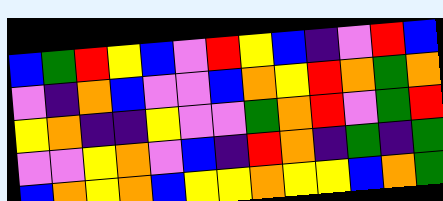[["blue", "green", "red", "yellow", "blue", "violet", "red", "yellow", "blue", "indigo", "violet", "red", "blue"], ["violet", "indigo", "orange", "blue", "violet", "violet", "blue", "orange", "yellow", "red", "orange", "green", "orange"], ["yellow", "orange", "indigo", "indigo", "yellow", "violet", "violet", "green", "orange", "red", "violet", "green", "red"], ["violet", "violet", "yellow", "orange", "violet", "blue", "indigo", "red", "orange", "indigo", "green", "indigo", "green"], ["blue", "orange", "yellow", "orange", "blue", "yellow", "yellow", "orange", "yellow", "yellow", "blue", "orange", "green"]]